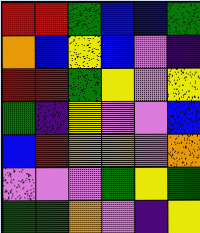[["red", "red", "green", "blue", "blue", "green"], ["orange", "blue", "yellow", "blue", "violet", "indigo"], ["red", "red", "green", "yellow", "violet", "yellow"], ["green", "indigo", "yellow", "violet", "violet", "blue"], ["blue", "red", "orange", "orange", "violet", "orange"], ["violet", "violet", "violet", "green", "yellow", "green"], ["green", "green", "orange", "violet", "indigo", "yellow"]]